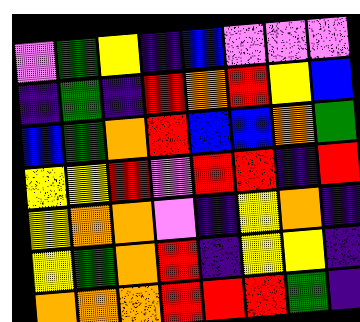[["violet", "green", "yellow", "indigo", "blue", "violet", "violet", "violet"], ["indigo", "green", "indigo", "red", "orange", "red", "yellow", "blue"], ["blue", "green", "orange", "red", "blue", "blue", "orange", "green"], ["yellow", "yellow", "red", "violet", "red", "red", "indigo", "red"], ["yellow", "orange", "orange", "violet", "indigo", "yellow", "orange", "indigo"], ["yellow", "green", "orange", "red", "indigo", "yellow", "yellow", "indigo"], ["orange", "orange", "orange", "red", "red", "red", "green", "indigo"]]